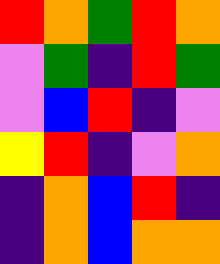[["red", "orange", "green", "red", "orange"], ["violet", "green", "indigo", "red", "green"], ["violet", "blue", "red", "indigo", "violet"], ["yellow", "red", "indigo", "violet", "orange"], ["indigo", "orange", "blue", "red", "indigo"], ["indigo", "orange", "blue", "orange", "orange"]]